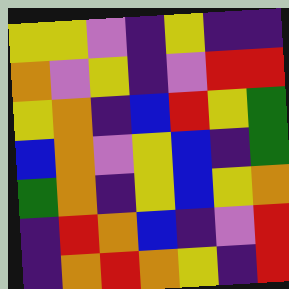[["yellow", "yellow", "violet", "indigo", "yellow", "indigo", "indigo"], ["orange", "violet", "yellow", "indigo", "violet", "red", "red"], ["yellow", "orange", "indigo", "blue", "red", "yellow", "green"], ["blue", "orange", "violet", "yellow", "blue", "indigo", "green"], ["green", "orange", "indigo", "yellow", "blue", "yellow", "orange"], ["indigo", "red", "orange", "blue", "indigo", "violet", "red"], ["indigo", "orange", "red", "orange", "yellow", "indigo", "red"]]